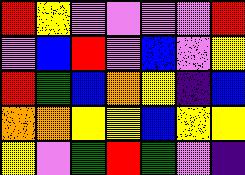[["red", "yellow", "violet", "violet", "violet", "violet", "red"], ["violet", "blue", "red", "violet", "blue", "violet", "yellow"], ["red", "green", "blue", "orange", "yellow", "indigo", "blue"], ["orange", "orange", "yellow", "yellow", "blue", "yellow", "yellow"], ["yellow", "violet", "green", "red", "green", "violet", "indigo"]]